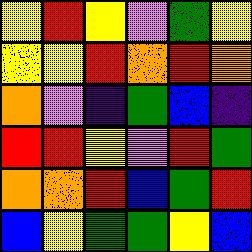[["yellow", "red", "yellow", "violet", "green", "yellow"], ["yellow", "yellow", "red", "orange", "red", "orange"], ["orange", "violet", "indigo", "green", "blue", "indigo"], ["red", "red", "yellow", "violet", "red", "green"], ["orange", "orange", "red", "blue", "green", "red"], ["blue", "yellow", "green", "green", "yellow", "blue"]]